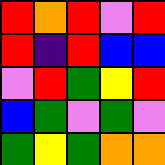[["red", "orange", "red", "violet", "red"], ["red", "indigo", "red", "blue", "blue"], ["violet", "red", "green", "yellow", "red"], ["blue", "green", "violet", "green", "violet"], ["green", "yellow", "green", "orange", "orange"]]